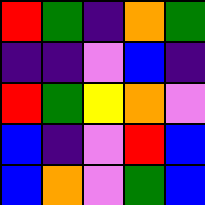[["red", "green", "indigo", "orange", "green"], ["indigo", "indigo", "violet", "blue", "indigo"], ["red", "green", "yellow", "orange", "violet"], ["blue", "indigo", "violet", "red", "blue"], ["blue", "orange", "violet", "green", "blue"]]